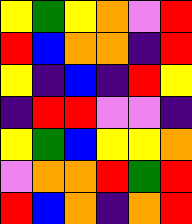[["yellow", "green", "yellow", "orange", "violet", "red"], ["red", "blue", "orange", "orange", "indigo", "red"], ["yellow", "indigo", "blue", "indigo", "red", "yellow"], ["indigo", "red", "red", "violet", "violet", "indigo"], ["yellow", "green", "blue", "yellow", "yellow", "orange"], ["violet", "orange", "orange", "red", "green", "red"], ["red", "blue", "orange", "indigo", "orange", "red"]]